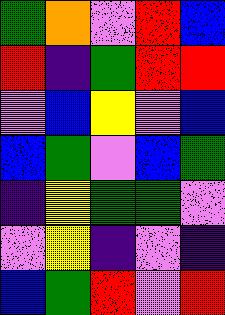[["green", "orange", "violet", "red", "blue"], ["red", "indigo", "green", "red", "red"], ["violet", "blue", "yellow", "violet", "blue"], ["blue", "green", "violet", "blue", "green"], ["indigo", "yellow", "green", "green", "violet"], ["violet", "yellow", "indigo", "violet", "indigo"], ["blue", "green", "red", "violet", "red"]]